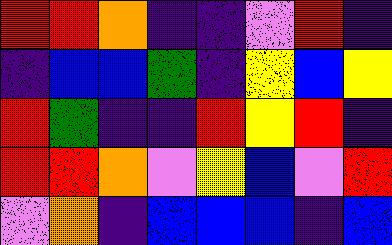[["red", "red", "orange", "indigo", "indigo", "violet", "red", "indigo"], ["indigo", "blue", "blue", "green", "indigo", "yellow", "blue", "yellow"], ["red", "green", "indigo", "indigo", "red", "yellow", "red", "indigo"], ["red", "red", "orange", "violet", "yellow", "blue", "violet", "red"], ["violet", "orange", "indigo", "blue", "blue", "blue", "indigo", "blue"]]